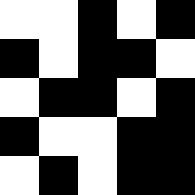[["white", "white", "black", "white", "black"], ["black", "white", "black", "black", "white"], ["white", "black", "black", "white", "black"], ["black", "white", "white", "black", "black"], ["white", "black", "white", "black", "black"]]